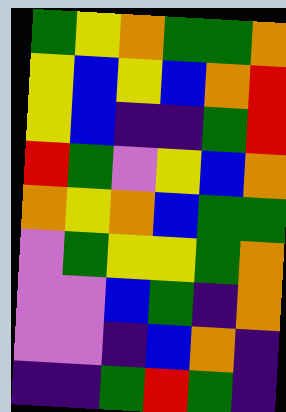[["green", "yellow", "orange", "green", "green", "orange"], ["yellow", "blue", "yellow", "blue", "orange", "red"], ["yellow", "blue", "indigo", "indigo", "green", "red"], ["red", "green", "violet", "yellow", "blue", "orange"], ["orange", "yellow", "orange", "blue", "green", "green"], ["violet", "green", "yellow", "yellow", "green", "orange"], ["violet", "violet", "blue", "green", "indigo", "orange"], ["violet", "violet", "indigo", "blue", "orange", "indigo"], ["indigo", "indigo", "green", "red", "green", "indigo"]]